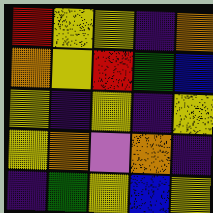[["red", "yellow", "yellow", "indigo", "orange"], ["orange", "yellow", "red", "green", "blue"], ["yellow", "indigo", "yellow", "indigo", "yellow"], ["yellow", "orange", "violet", "orange", "indigo"], ["indigo", "green", "yellow", "blue", "yellow"]]